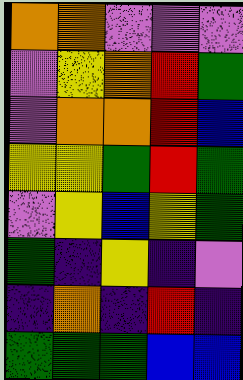[["orange", "orange", "violet", "violet", "violet"], ["violet", "yellow", "orange", "red", "green"], ["violet", "orange", "orange", "red", "blue"], ["yellow", "yellow", "green", "red", "green"], ["violet", "yellow", "blue", "yellow", "green"], ["green", "indigo", "yellow", "indigo", "violet"], ["indigo", "orange", "indigo", "red", "indigo"], ["green", "green", "green", "blue", "blue"]]